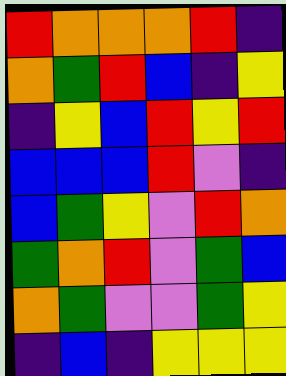[["red", "orange", "orange", "orange", "red", "indigo"], ["orange", "green", "red", "blue", "indigo", "yellow"], ["indigo", "yellow", "blue", "red", "yellow", "red"], ["blue", "blue", "blue", "red", "violet", "indigo"], ["blue", "green", "yellow", "violet", "red", "orange"], ["green", "orange", "red", "violet", "green", "blue"], ["orange", "green", "violet", "violet", "green", "yellow"], ["indigo", "blue", "indigo", "yellow", "yellow", "yellow"]]